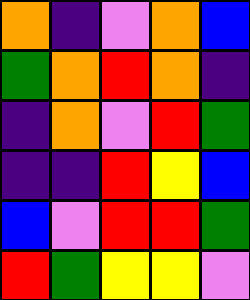[["orange", "indigo", "violet", "orange", "blue"], ["green", "orange", "red", "orange", "indigo"], ["indigo", "orange", "violet", "red", "green"], ["indigo", "indigo", "red", "yellow", "blue"], ["blue", "violet", "red", "red", "green"], ["red", "green", "yellow", "yellow", "violet"]]